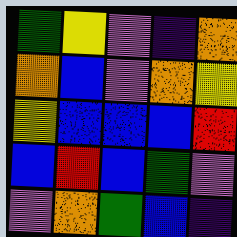[["green", "yellow", "violet", "indigo", "orange"], ["orange", "blue", "violet", "orange", "yellow"], ["yellow", "blue", "blue", "blue", "red"], ["blue", "red", "blue", "green", "violet"], ["violet", "orange", "green", "blue", "indigo"]]